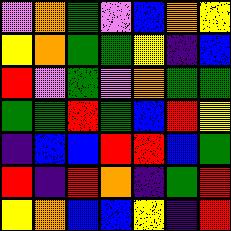[["violet", "orange", "green", "violet", "blue", "orange", "yellow"], ["yellow", "orange", "green", "green", "yellow", "indigo", "blue"], ["red", "violet", "green", "violet", "orange", "green", "green"], ["green", "green", "red", "green", "blue", "red", "yellow"], ["indigo", "blue", "blue", "red", "red", "blue", "green"], ["red", "indigo", "red", "orange", "indigo", "green", "red"], ["yellow", "orange", "blue", "blue", "yellow", "indigo", "red"]]